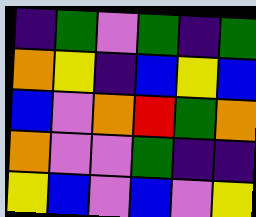[["indigo", "green", "violet", "green", "indigo", "green"], ["orange", "yellow", "indigo", "blue", "yellow", "blue"], ["blue", "violet", "orange", "red", "green", "orange"], ["orange", "violet", "violet", "green", "indigo", "indigo"], ["yellow", "blue", "violet", "blue", "violet", "yellow"]]